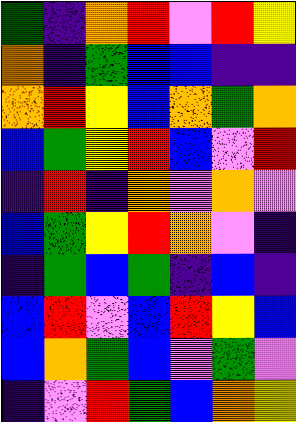[["green", "indigo", "orange", "red", "violet", "red", "yellow"], ["orange", "indigo", "green", "blue", "blue", "indigo", "indigo"], ["orange", "red", "yellow", "blue", "orange", "green", "orange"], ["blue", "green", "yellow", "red", "blue", "violet", "red"], ["indigo", "red", "indigo", "orange", "violet", "orange", "violet"], ["blue", "green", "yellow", "red", "orange", "violet", "indigo"], ["indigo", "green", "blue", "green", "indigo", "blue", "indigo"], ["blue", "red", "violet", "blue", "red", "yellow", "blue"], ["blue", "orange", "green", "blue", "violet", "green", "violet"], ["indigo", "violet", "red", "green", "blue", "orange", "yellow"]]